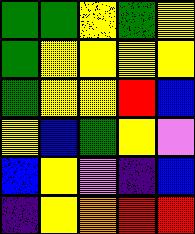[["green", "green", "yellow", "green", "yellow"], ["green", "yellow", "yellow", "yellow", "yellow"], ["green", "yellow", "yellow", "red", "blue"], ["yellow", "blue", "green", "yellow", "violet"], ["blue", "yellow", "violet", "indigo", "blue"], ["indigo", "yellow", "orange", "red", "red"]]